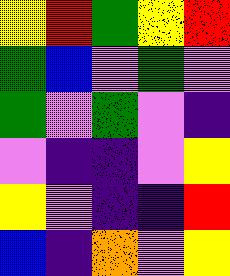[["yellow", "red", "green", "yellow", "red"], ["green", "blue", "violet", "green", "violet"], ["green", "violet", "green", "violet", "indigo"], ["violet", "indigo", "indigo", "violet", "yellow"], ["yellow", "violet", "indigo", "indigo", "red"], ["blue", "indigo", "orange", "violet", "yellow"]]